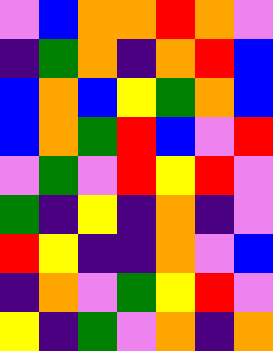[["violet", "blue", "orange", "orange", "red", "orange", "violet"], ["indigo", "green", "orange", "indigo", "orange", "red", "blue"], ["blue", "orange", "blue", "yellow", "green", "orange", "blue"], ["blue", "orange", "green", "red", "blue", "violet", "red"], ["violet", "green", "violet", "red", "yellow", "red", "violet"], ["green", "indigo", "yellow", "indigo", "orange", "indigo", "violet"], ["red", "yellow", "indigo", "indigo", "orange", "violet", "blue"], ["indigo", "orange", "violet", "green", "yellow", "red", "violet"], ["yellow", "indigo", "green", "violet", "orange", "indigo", "orange"]]